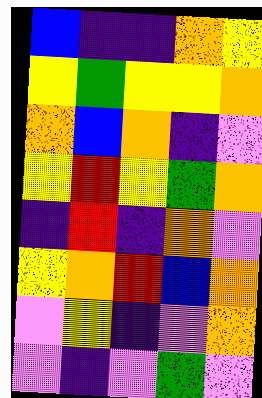[["blue", "indigo", "indigo", "orange", "yellow"], ["yellow", "green", "yellow", "yellow", "orange"], ["orange", "blue", "orange", "indigo", "violet"], ["yellow", "red", "yellow", "green", "orange"], ["indigo", "red", "indigo", "orange", "violet"], ["yellow", "orange", "red", "blue", "orange"], ["violet", "yellow", "indigo", "violet", "orange"], ["violet", "indigo", "violet", "green", "violet"]]